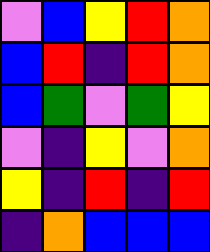[["violet", "blue", "yellow", "red", "orange"], ["blue", "red", "indigo", "red", "orange"], ["blue", "green", "violet", "green", "yellow"], ["violet", "indigo", "yellow", "violet", "orange"], ["yellow", "indigo", "red", "indigo", "red"], ["indigo", "orange", "blue", "blue", "blue"]]